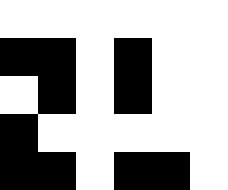[["white", "white", "white", "white", "white", "white"], ["black", "black", "white", "black", "white", "white"], ["white", "black", "white", "black", "white", "white"], ["black", "white", "white", "white", "white", "white"], ["black", "black", "white", "black", "black", "white"]]